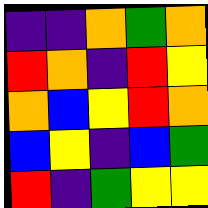[["indigo", "indigo", "orange", "green", "orange"], ["red", "orange", "indigo", "red", "yellow"], ["orange", "blue", "yellow", "red", "orange"], ["blue", "yellow", "indigo", "blue", "green"], ["red", "indigo", "green", "yellow", "yellow"]]